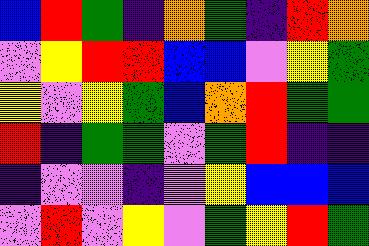[["blue", "red", "green", "indigo", "orange", "green", "indigo", "red", "orange"], ["violet", "yellow", "red", "red", "blue", "blue", "violet", "yellow", "green"], ["yellow", "violet", "yellow", "green", "blue", "orange", "red", "green", "green"], ["red", "indigo", "green", "green", "violet", "green", "red", "indigo", "indigo"], ["indigo", "violet", "violet", "indigo", "violet", "yellow", "blue", "blue", "blue"], ["violet", "red", "violet", "yellow", "violet", "green", "yellow", "red", "green"]]